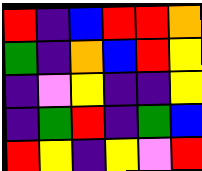[["red", "indigo", "blue", "red", "red", "orange"], ["green", "indigo", "orange", "blue", "red", "yellow"], ["indigo", "violet", "yellow", "indigo", "indigo", "yellow"], ["indigo", "green", "red", "indigo", "green", "blue"], ["red", "yellow", "indigo", "yellow", "violet", "red"]]